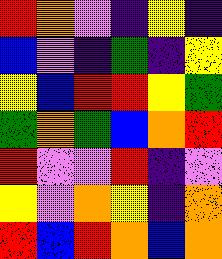[["red", "orange", "violet", "indigo", "yellow", "indigo"], ["blue", "violet", "indigo", "green", "indigo", "yellow"], ["yellow", "blue", "red", "red", "yellow", "green"], ["green", "orange", "green", "blue", "orange", "red"], ["red", "violet", "violet", "red", "indigo", "violet"], ["yellow", "violet", "orange", "yellow", "indigo", "orange"], ["red", "blue", "red", "orange", "blue", "orange"]]